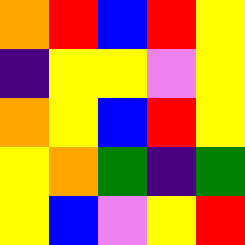[["orange", "red", "blue", "red", "yellow"], ["indigo", "yellow", "yellow", "violet", "yellow"], ["orange", "yellow", "blue", "red", "yellow"], ["yellow", "orange", "green", "indigo", "green"], ["yellow", "blue", "violet", "yellow", "red"]]